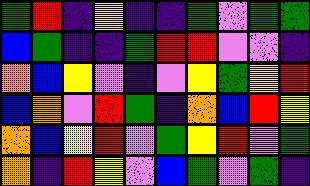[["green", "red", "indigo", "yellow", "indigo", "indigo", "green", "violet", "green", "green"], ["blue", "green", "indigo", "indigo", "green", "red", "red", "violet", "violet", "indigo"], ["orange", "blue", "yellow", "violet", "indigo", "violet", "yellow", "green", "yellow", "red"], ["blue", "orange", "violet", "red", "green", "indigo", "orange", "blue", "red", "yellow"], ["orange", "blue", "yellow", "red", "violet", "green", "yellow", "red", "violet", "green"], ["orange", "indigo", "red", "yellow", "violet", "blue", "green", "violet", "green", "indigo"]]